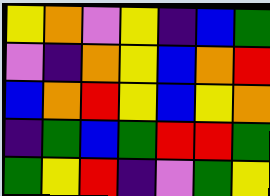[["yellow", "orange", "violet", "yellow", "indigo", "blue", "green"], ["violet", "indigo", "orange", "yellow", "blue", "orange", "red"], ["blue", "orange", "red", "yellow", "blue", "yellow", "orange"], ["indigo", "green", "blue", "green", "red", "red", "green"], ["green", "yellow", "red", "indigo", "violet", "green", "yellow"]]